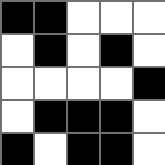[["black", "black", "white", "white", "white"], ["white", "black", "white", "black", "white"], ["white", "white", "white", "white", "black"], ["white", "black", "black", "black", "white"], ["black", "white", "black", "black", "white"]]